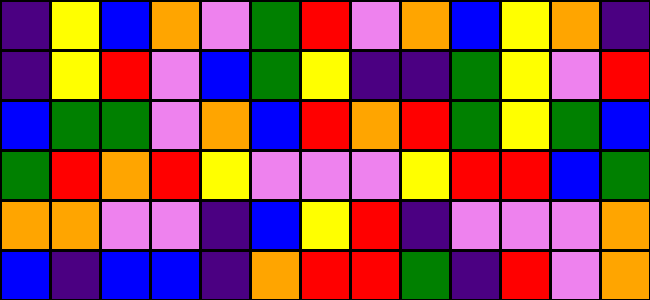[["indigo", "yellow", "blue", "orange", "violet", "green", "red", "violet", "orange", "blue", "yellow", "orange", "indigo"], ["indigo", "yellow", "red", "violet", "blue", "green", "yellow", "indigo", "indigo", "green", "yellow", "violet", "red"], ["blue", "green", "green", "violet", "orange", "blue", "red", "orange", "red", "green", "yellow", "green", "blue"], ["green", "red", "orange", "red", "yellow", "violet", "violet", "violet", "yellow", "red", "red", "blue", "green"], ["orange", "orange", "violet", "violet", "indigo", "blue", "yellow", "red", "indigo", "violet", "violet", "violet", "orange"], ["blue", "indigo", "blue", "blue", "indigo", "orange", "red", "red", "green", "indigo", "red", "violet", "orange"]]